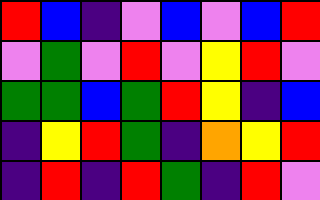[["red", "blue", "indigo", "violet", "blue", "violet", "blue", "red"], ["violet", "green", "violet", "red", "violet", "yellow", "red", "violet"], ["green", "green", "blue", "green", "red", "yellow", "indigo", "blue"], ["indigo", "yellow", "red", "green", "indigo", "orange", "yellow", "red"], ["indigo", "red", "indigo", "red", "green", "indigo", "red", "violet"]]